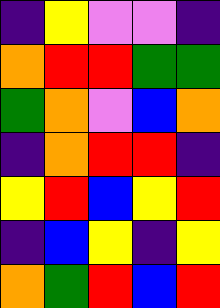[["indigo", "yellow", "violet", "violet", "indigo"], ["orange", "red", "red", "green", "green"], ["green", "orange", "violet", "blue", "orange"], ["indigo", "orange", "red", "red", "indigo"], ["yellow", "red", "blue", "yellow", "red"], ["indigo", "blue", "yellow", "indigo", "yellow"], ["orange", "green", "red", "blue", "red"]]